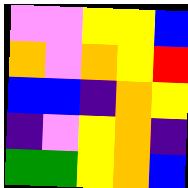[["violet", "violet", "yellow", "yellow", "blue"], ["orange", "violet", "orange", "yellow", "red"], ["blue", "blue", "indigo", "orange", "yellow"], ["indigo", "violet", "yellow", "orange", "indigo"], ["green", "green", "yellow", "orange", "blue"]]